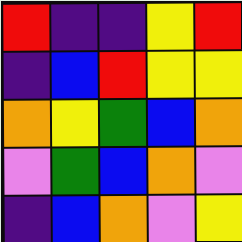[["red", "indigo", "indigo", "yellow", "red"], ["indigo", "blue", "red", "yellow", "yellow"], ["orange", "yellow", "green", "blue", "orange"], ["violet", "green", "blue", "orange", "violet"], ["indigo", "blue", "orange", "violet", "yellow"]]